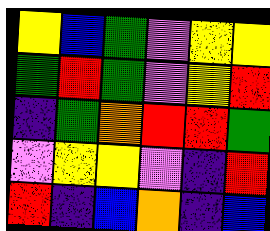[["yellow", "blue", "green", "violet", "yellow", "yellow"], ["green", "red", "green", "violet", "yellow", "red"], ["indigo", "green", "orange", "red", "red", "green"], ["violet", "yellow", "yellow", "violet", "indigo", "red"], ["red", "indigo", "blue", "orange", "indigo", "blue"]]